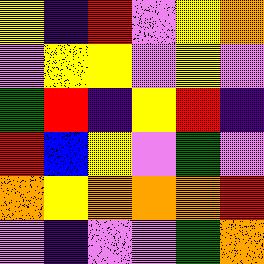[["yellow", "indigo", "red", "violet", "yellow", "orange"], ["violet", "yellow", "yellow", "violet", "yellow", "violet"], ["green", "red", "indigo", "yellow", "red", "indigo"], ["red", "blue", "yellow", "violet", "green", "violet"], ["orange", "yellow", "orange", "orange", "orange", "red"], ["violet", "indigo", "violet", "violet", "green", "orange"]]